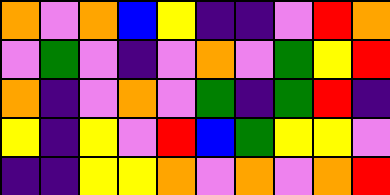[["orange", "violet", "orange", "blue", "yellow", "indigo", "indigo", "violet", "red", "orange"], ["violet", "green", "violet", "indigo", "violet", "orange", "violet", "green", "yellow", "red"], ["orange", "indigo", "violet", "orange", "violet", "green", "indigo", "green", "red", "indigo"], ["yellow", "indigo", "yellow", "violet", "red", "blue", "green", "yellow", "yellow", "violet"], ["indigo", "indigo", "yellow", "yellow", "orange", "violet", "orange", "violet", "orange", "red"]]